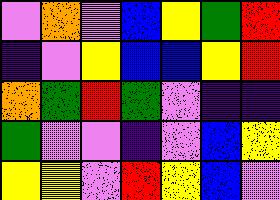[["violet", "orange", "violet", "blue", "yellow", "green", "red"], ["indigo", "violet", "yellow", "blue", "blue", "yellow", "red"], ["orange", "green", "red", "green", "violet", "indigo", "indigo"], ["green", "violet", "violet", "indigo", "violet", "blue", "yellow"], ["yellow", "yellow", "violet", "red", "yellow", "blue", "violet"]]